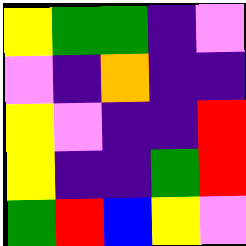[["yellow", "green", "green", "indigo", "violet"], ["violet", "indigo", "orange", "indigo", "indigo"], ["yellow", "violet", "indigo", "indigo", "red"], ["yellow", "indigo", "indigo", "green", "red"], ["green", "red", "blue", "yellow", "violet"]]